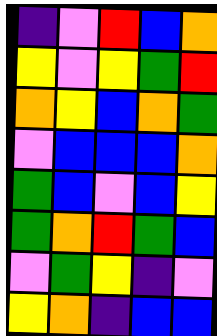[["indigo", "violet", "red", "blue", "orange"], ["yellow", "violet", "yellow", "green", "red"], ["orange", "yellow", "blue", "orange", "green"], ["violet", "blue", "blue", "blue", "orange"], ["green", "blue", "violet", "blue", "yellow"], ["green", "orange", "red", "green", "blue"], ["violet", "green", "yellow", "indigo", "violet"], ["yellow", "orange", "indigo", "blue", "blue"]]